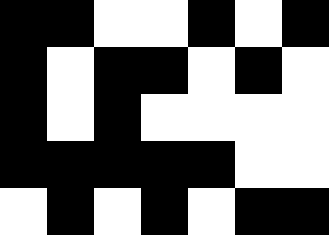[["black", "black", "white", "white", "black", "white", "black"], ["black", "white", "black", "black", "white", "black", "white"], ["black", "white", "black", "white", "white", "white", "white"], ["black", "black", "black", "black", "black", "white", "white"], ["white", "black", "white", "black", "white", "black", "black"]]